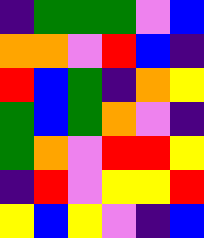[["indigo", "green", "green", "green", "violet", "blue"], ["orange", "orange", "violet", "red", "blue", "indigo"], ["red", "blue", "green", "indigo", "orange", "yellow"], ["green", "blue", "green", "orange", "violet", "indigo"], ["green", "orange", "violet", "red", "red", "yellow"], ["indigo", "red", "violet", "yellow", "yellow", "red"], ["yellow", "blue", "yellow", "violet", "indigo", "blue"]]